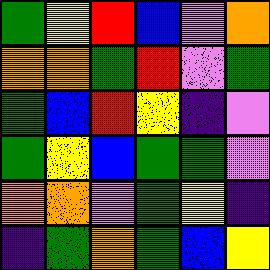[["green", "yellow", "red", "blue", "violet", "orange"], ["orange", "orange", "green", "red", "violet", "green"], ["green", "blue", "red", "yellow", "indigo", "violet"], ["green", "yellow", "blue", "green", "green", "violet"], ["orange", "orange", "violet", "green", "yellow", "indigo"], ["indigo", "green", "orange", "green", "blue", "yellow"]]